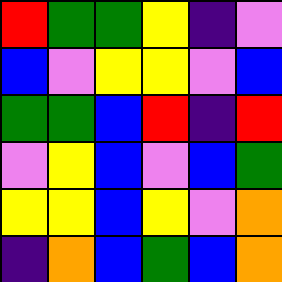[["red", "green", "green", "yellow", "indigo", "violet"], ["blue", "violet", "yellow", "yellow", "violet", "blue"], ["green", "green", "blue", "red", "indigo", "red"], ["violet", "yellow", "blue", "violet", "blue", "green"], ["yellow", "yellow", "blue", "yellow", "violet", "orange"], ["indigo", "orange", "blue", "green", "blue", "orange"]]